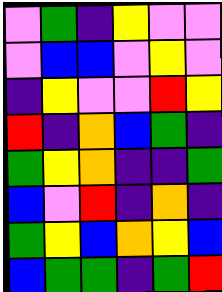[["violet", "green", "indigo", "yellow", "violet", "violet"], ["violet", "blue", "blue", "violet", "yellow", "violet"], ["indigo", "yellow", "violet", "violet", "red", "yellow"], ["red", "indigo", "orange", "blue", "green", "indigo"], ["green", "yellow", "orange", "indigo", "indigo", "green"], ["blue", "violet", "red", "indigo", "orange", "indigo"], ["green", "yellow", "blue", "orange", "yellow", "blue"], ["blue", "green", "green", "indigo", "green", "red"]]